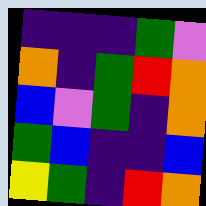[["indigo", "indigo", "indigo", "green", "violet"], ["orange", "indigo", "green", "red", "orange"], ["blue", "violet", "green", "indigo", "orange"], ["green", "blue", "indigo", "indigo", "blue"], ["yellow", "green", "indigo", "red", "orange"]]